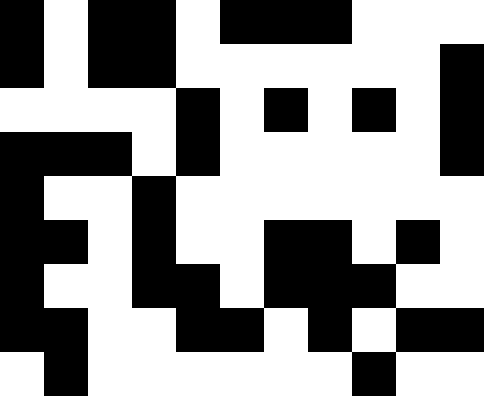[["black", "white", "black", "black", "white", "black", "black", "black", "white", "white", "white"], ["black", "white", "black", "black", "white", "white", "white", "white", "white", "white", "black"], ["white", "white", "white", "white", "black", "white", "black", "white", "black", "white", "black"], ["black", "black", "black", "white", "black", "white", "white", "white", "white", "white", "black"], ["black", "white", "white", "black", "white", "white", "white", "white", "white", "white", "white"], ["black", "black", "white", "black", "white", "white", "black", "black", "white", "black", "white"], ["black", "white", "white", "black", "black", "white", "black", "black", "black", "white", "white"], ["black", "black", "white", "white", "black", "black", "white", "black", "white", "black", "black"], ["white", "black", "white", "white", "white", "white", "white", "white", "black", "white", "white"]]